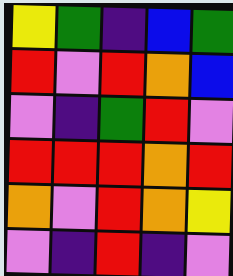[["yellow", "green", "indigo", "blue", "green"], ["red", "violet", "red", "orange", "blue"], ["violet", "indigo", "green", "red", "violet"], ["red", "red", "red", "orange", "red"], ["orange", "violet", "red", "orange", "yellow"], ["violet", "indigo", "red", "indigo", "violet"]]